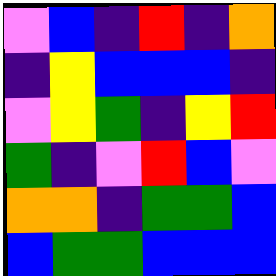[["violet", "blue", "indigo", "red", "indigo", "orange"], ["indigo", "yellow", "blue", "blue", "blue", "indigo"], ["violet", "yellow", "green", "indigo", "yellow", "red"], ["green", "indigo", "violet", "red", "blue", "violet"], ["orange", "orange", "indigo", "green", "green", "blue"], ["blue", "green", "green", "blue", "blue", "blue"]]